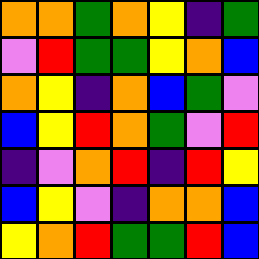[["orange", "orange", "green", "orange", "yellow", "indigo", "green"], ["violet", "red", "green", "green", "yellow", "orange", "blue"], ["orange", "yellow", "indigo", "orange", "blue", "green", "violet"], ["blue", "yellow", "red", "orange", "green", "violet", "red"], ["indigo", "violet", "orange", "red", "indigo", "red", "yellow"], ["blue", "yellow", "violet", "indigo", "orange", "orange", "blue"], ["yellow", "orange", "red", "green", "green", "red", "blue"]]